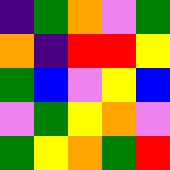[["indigo", "green", "orange", "violet", "green"], ["orange", "indigo", "red", "red", "yellow"], ["green", "blue", "violet", "yellow", "blue"], ["violet", "green", "yellow", "orange", "violet"], ["green", "yellow", "orange", "green", "red"]]